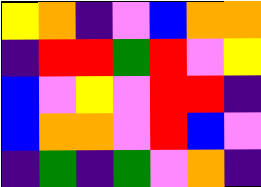[["yellow", "orange", "indigo", "violet", "blue", "orange", "orange"], ["indigo", "red", "red", "green", "red", "violet", "yellow"], ["blue", "violet", "yellow", "violet", "red", "red", "indigo"], ["blue", "orange", "orange", "violet", "red", "blue", "violet"], ["indigo", "green", "indigo", "green", "violet", "orange", "indigo"]]